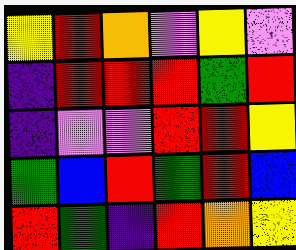[["yellow", "red", "orange", "violet", "yellow", "violet"], ["indigo", "red", "red", "red", "green", "red"], ["indigo", "violet", "violet", "red", "red", "yellow"], ["green", "blue", "red", "green", "red", "blue"], ["red", "green", "indigo", "red", "orange", "yellow"]]